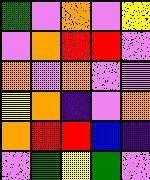[["green", "violet", "orange", "violet", "yellow"], ["violet", "orange", "red", "red", "violet"], ["orange", "violet", "orange", "violet", "violet"], ["yellow", "orange", "indigo", "violet", "orange"], ["orange", "red", "red", "blue", "indigo"], ["violet", "green", "yellow", "green", "violet"]]